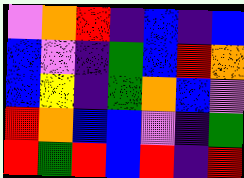[["violet", "orange", "red", "indigo", "blue", "indigo", "blue"], ["blue", "violet", "indigo", "green", "blue", "red", "orange"], ["blue", "yellow", "indigo", "green", "orange", "blue", "violet"], ["red", "orange", "blue", "blue", "violet", "indigo", "green"], ["red", "green", "red", "blue", "red", "indigo", "red"]]